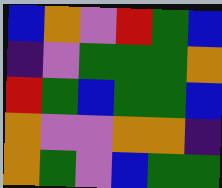[["blue", "orange", "violet", "red", "green", "blue"], ["indigo", "violet", "green", "green", "green", "orange"], ["red", "green", "blue", "green", "green", "blue"], ["orange", "violet", "violet", "orange", "orange", "indigo"], ["orange", "green", "violet", "blue", "green", "green"]]